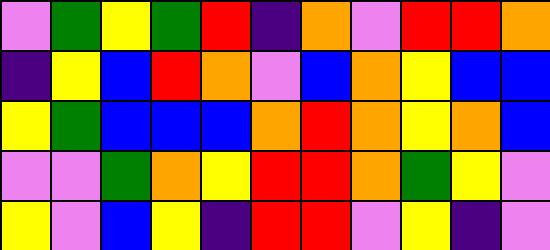[["violet", "green", "yellow", "green", "red", "indigo", "orange", "violet", "red", "red", "orange"], ["indigo", "yellow", "blue", "red", "orange", "violet", "blue", "orange", "yellow", "blue", "blue"], ["yellow", "green", "blue", "blue", "blue", "orange", "red", "orange", "yellow", "orange", "blue"], ["violet", "violet", "green", "orange", "yellow", "red", "red", "orange", "green", "yellow", "violet"], ["yellow", "violet", "blue", "yellow", "indigo", "red", "red", "violet", "yellow", "indigo", "violet"]]